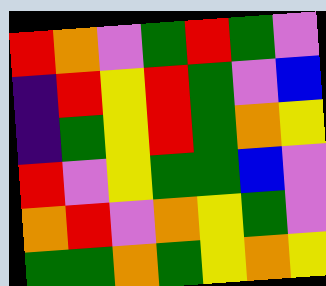[["red", "orange", "violet", "green", "red", "green", "violet"], ["indigo", "red", "yellow", "red", "green", "violet", "blue"], ["indigo", "green", "yellow", "red", "green", "orange", "yellow"], ["red", "violet", "yellow", "green", "green", "blue", "violet"], ["orange", "red", "violet", "orange", "yellow", "green", "violet"], ["green", "green", "orange", "green", "yellow", "orange", "yellow"]]